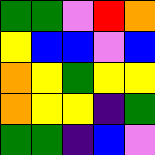[["green", "green", "violet", "red", "orange"], ["yellow", "blue", "blue", "violet", "blue"], ["orange", "yellow", "green", "yellow", "yellow"], ["orange", "yellow", "yellow", "indigo", "green"], ["green", "green", "indigo", "blue", "violet"]]